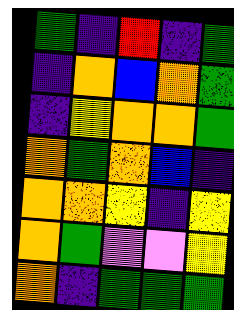[["green", "indigo", "red", "indigo", "green"], ["indigo", "orange", "blue", "orange", "green"], ["indigo", "yellow", "orange", "orange", "green"], ["orange", "green", "orange", "blue", "indigo"], ["orange", "orange", "yellow", "indigo", "yellow"], ["orange", "green", "violet", "violet", "yellow"], ["orange", "indigo", "green", "green", "green"]]